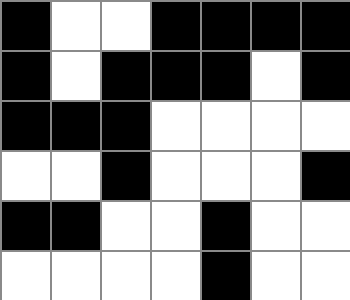[["black", "white", "white", "black", "black", "black", "black"], ["black", "white", "black", "black", "black", "white", "black"], ["black", "black", "black", "white", "white", "white", "white"], ["white", "white", "black", "white", "white", "white", "black"], ["black", "black", "white", "white", "black", "white", "white"], ["white", "white", "white", "white", "black", "white", "white"]]